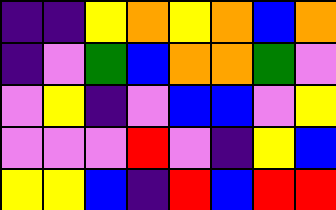[["indigo", "indigo", "yellow", "orange", "yellow", "orange", "blue", "orange"], ["indigo", "violet", "green", "blue", "orange", "orange", "green", "violet"], ["violet", "yellow", "indigo", "violet", "blue", "blue", "violet", "yellow"], ["violet", "violet", "violet", "red", "violet", "indigo", "yellow", "blue"], ["yellow", "yellow", "blue", "indigo", "red", "blue", "red", "red"]]